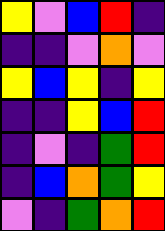[["yellow", "violet", "blue", "red", "indigo"], ["indigo", "indigo", "violet", "orange", "violet"], ["yellow", "blue", "yellow", "indigo", "yellow"], ["indigo", "indigo", "yellow", "blue", "red"], ["indigo", "violet", "indigo", "green", "red"], ["indigo", "blue", "orange", "green", "yellow"], ["violet", "indigo", "green", "orange", "red"]]